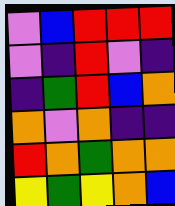[["violet", "blue", "red", "red", "red"], ["violet", "indigo", "red", "violet", "indigo"], ["indigo", "green", "red", "blue", "orange"], ["orange", "violet", "orange", "indigo", "indigo"], ["red", "orange", "green", "orange", "orange"], ["yellow", "green", "yellow", "orange", "blue"]]